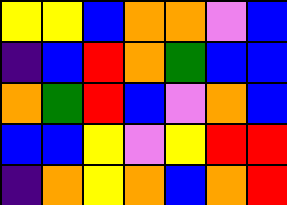[["yellow", "yellow", "blue", "orange", "orange", "violet", "blue"], ["indigo", "blue", "red", "orange", "green", "blue", "blue"], ["orange", "green", "red", "blue", "violet", "orange", "blue"], ["blue", "blue", "yellow", "violet", "yellow", "red", "red"], ["indigo", "orange", "yellow", "orange", "blue", "orange", "red"]]